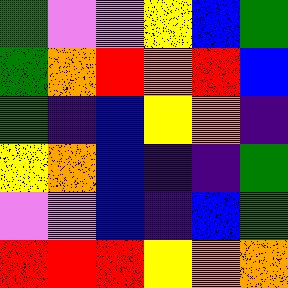[["green", "violet", "violet", "yellow", "blue", "green"], ["green", "orange", "red", "orange", "red", "blue"], ["green", "indigo", "blue", "yellow", "orange", "indigo"], ["yellow", "orange", "blue", "indigo", "indigo", "green"], ["violet", "violet", "blue", "indigo", "blue", "green"], ["red", "red", "red", "yellow", "orange", "orange"]]